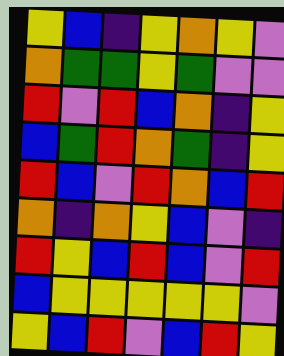[["yellow", "blue", "indigo", "yellow", "orange", "yellow", "violet"], ["orange", "green", "green", "yellow", "green", "violet", "violet"], ["red", "violet", "red", "blue", "orange", "indigo", "yellow"], ["blue", "green", "red", "orange", "green", "indigo", "yellow"], ["red", "blue", "violet", "red", "orange", "blue", "red"], ["orange", "indigo", "orange", "yellow", "blue", "violet", "indigo"], ["red", "yellow", "blue", "red", "blue", "violet", "red"], ["blue", "yellow", "yellow", "yellow", "yellow", "yellow", "violet"], ["yellow", "blue", "red", "violet", "blue", "red", "yellow"]]